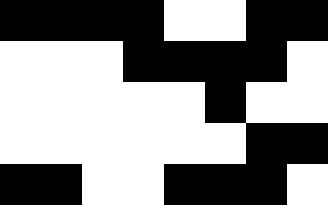[["black", "black", "black", "black", "white", "white", "black", "black"], ["white", "white", "white", "black", "black", "black", "black", "white"], ["white", "white", "white", "white", "white", "black", "white", "white"], ["white", "white", "white", "white", "white", "white", "black", "black"], ["black", "black", "white", "white", "black", "black", "black", "white"]]